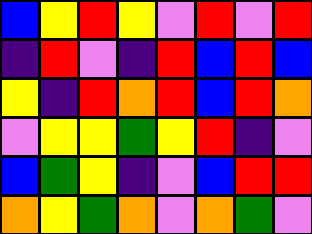[["blue", "yellow", "red", "yellow", "violet", "red", "violet", "red"], ["indigo", "red", "violet", "indigo", "red", "blue", "red", "blue"], ["yellow", "indigo", "red", "orange", "red", "blue", "red", "orange"], ["violet", "yellow", "yellow", "green", "yellow", "red", "indigo", "violet"], ["blue", "green", "yellow", "indigo", "violet", "blue", "red", "red"], ["orange", "yellow", "green", "orange", "violet", "orange", "green", "violet"]]